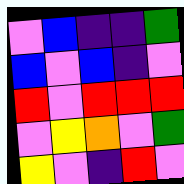[["violet", "blue", "indigo", "indigo", "green"], ["blue", "violet", "blue", "indigo", "violet"], ["red", "violet", "red", "red", "red"], ["violet", "yellow", "orange", "violet", "green"], ["yellow", "violet", "indigo", "red", "violet"]]